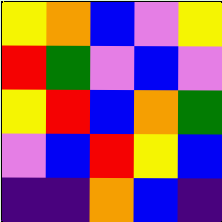[["yellow", "orange", "blue", "violet", "yellow"], ["red", "green", "violet", "blue", "violet"], ["yellow", "red", "blue", "orange", "green"], ["violet", "blue", "red", "yellow", "blue"], ["indigo", "indigo", "orange", "blue", "indigo"]]